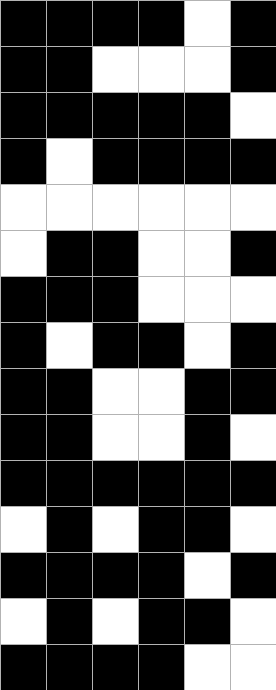[["black", "black", "black", "black", "white", "black"], ["black", "black", "white", "white", "white", "black"], ["black", "black", "black", "black", "black", "white"], ["black", "white", "black", "black", "black", "black"], ["white", "white", "white", "white", "white", "white"], ["white", "black", "black", "white", "white", "black"], ["black", "black", "black", "white", "white", "white"], ["black", "white", "black", "black", "white", "black"], ["black", "black", "white", "white", "black", "black"], ["black", "black", "white", "white", "black", "white"], ["black", "black", "black", "black", "black", "black"], ["white", "black", "white", "black", "black", "white"], ["black", "black", "black", "black", "white", "black"], ["white", "black", "white", "black", "black", "white"], ["black", "black", "black", "black", "white", "white"]]